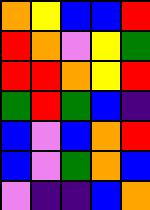[["orange", "yellow", "blue", "blue", "red"], ["red", "orange", "violet", "yellow", "green"], ["red", "red", "orange", "yellow", "red"], ["green", "red", "green", "blue", "indigo"], ["blue", "violet", "blue", "orange", "red"], ["blue", "violet", "green", "orange", "blue"], ["violet", "indigo", "indigo", "blue", "orange"]]